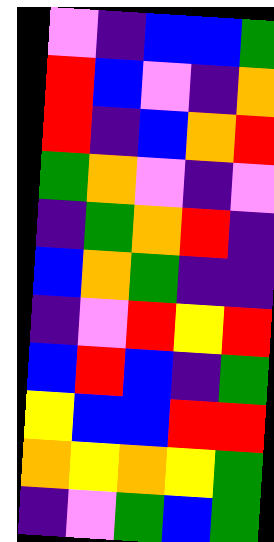[["violet", "indigo", "blue", "blue", "green"], ["red", "blue", "violet", "indigo", "orange"], ["red", "indigo", "blue", "orange", "red"], ["green", "orange", "violet", "indigo", "violet"], ["indigo", "green", "orange", "red", "indigo"], ["blue", "orange", "green", "indigo", "indigo"], ["indigo", "violet", "red", "yellow", "red"], ["blue", "red", "blue", "indigo", "green"], ["yellow", "blue", "blue", "red", "red"], ["orange", "yellow", "orange", "yellow", "green"], ["indigo", "violet", "green", "blue", "green"]]